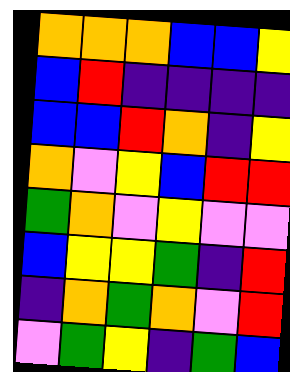[["orange", "orange", "orange", "blue", "blue", "yellow"], ["blue", "red", "indigo", "indigo", "indigo", "indigo"], ["blue", "blue", "red", "orange", "indigo", "yellow"], ["orange", "violet", "yellow", "blue", "red", "red"], ["green", "orange", "violet", "yellow", "violet", "violet"], ["blue", "yellow", "yellow", "green", "indigo", "red"], ["indigo", "orange", "green", "orange", "violet", "red"], ["violet", "green", "yellow", "indigo", "green", "blue"]]